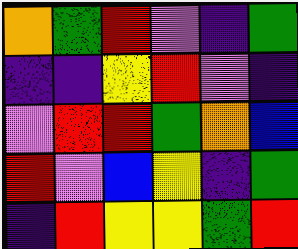[["orange", "green", "red", "violet", "indigo", "green"], ["indigo", "indigo", "yellow", "red", "violet", "indigo"], ["violet", "red", "red", "green", "orange", "blue"], ["red", "violet", "blue", "yellow", "indigo", "green"], ["indigo", "red", "yellow", "yellow", "green", "red"]]